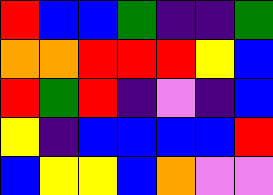[["red", "blue", "blue", "green", "indigo", "indigo", "green"], ["orange", "orange", "red", "red", "red", "yellow", "blue"], ["red", "green", "red", "indigo", "violet", "indigo", "blue"], ["yellow", "indigo", "blue", "blue", "blue", "blue", "red"], ["blue", "yellow", "yellow", "blue", "orange", "violet", "violet"]]